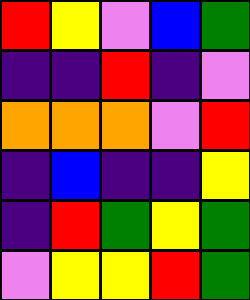[["red", "yellow", "violet", "blue", "green"], ["indigo", "indigo", "red", "indigo", "violet"], ["orange", "orange", "orange", "violet", "red"], ["indigo", "blue", "indigo", "indigo", "yellow"], ["indigo", "red", "green", "yellow", "green"], ["violet", "yellow", "yellow", "red", "green"]]